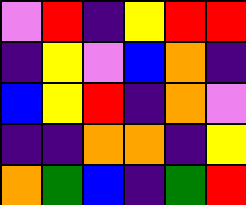[["violet", "red", "indigo", "yellow", "red", "red"], ["indigo", "yellow", "violet", "blue", "orange", "indigo"], ["blue", "yellow", "red", "indigo", "orange", "violet"], ["indigo", "indigo", "orange", "orange", "indigo", "yellow"], ["orange", "green", "blue", "indigo", "green", "red"]]